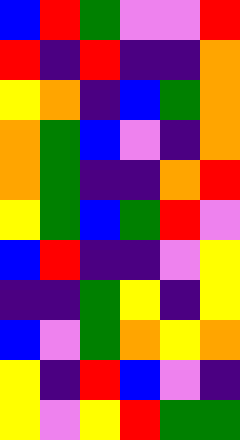[["blue", "red", "green", "violet", "violet", "red"], ["red", "indigo", "red", "indigo", "indigo", "orange"], ["yellow", "orange", "indigo", "blue", "green", "orange"], ["orange", "green", "blue", "violet", "indigo", "orange"], ["orange", "green", "indigo", "indigo", "orange", "red"], ["yellow", "green", "blue", "green", "red", "violet"], ["blue", "red", "indigo", "indigo", "violet", "yellow"], ["indigo", "indigo", "green", "yellow", "indigo", "yellow"], ["blue", "violet", "green", "orange", "yellow", "orange"], ["yellow", "indigo", "red", "blue", "violet", "indigo"], ["yellow", "violet", "yellow", "red", "green", "green"]]